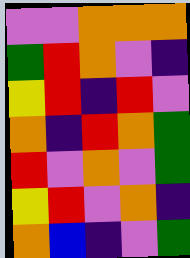[["violet", "violet", "orange", "orange", "orange"], ["green", "red", "orange", "violet", "indigo"], ["yellow", "red", "indigo", "red", "violet"], ["orange", "indigo", "red", "orange", "green"], ["red", "violet", "orange", "violet", "green"], ["yellow", "red", "violet", "orange", "indigo"], ["orange", "blue", "indigo", "violet", "green"]]